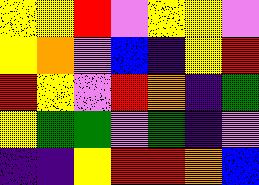[["yellow", "yellow", "red", "violet", "yellow", "yellow", "violet"], ["yellow", "orange", "violet", "blue", "indigo", "yellow", "red"], ["red", "yellow", "violet", "red", "orange", "indigo", "green"], ["yellow", "green", "green", "violet", "green", "indigo", "violet"], ["indigo", "indigo", "yellow", "red", "red", "orange", "blue"]]